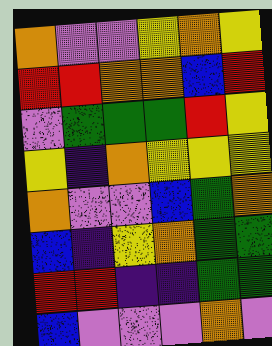[["orange", "violet", "violet", "yellow", "orange", "yellow"], ["red", "red", "orange", "orange", "blue", "red"], ["violet", "green", "green", "green", "red", "yellow"], ["yellow", "indigo", "orange", "yellow", "yellow", "yellow"], ["orange", "violet", "violet", "blue", "green", "orange"], ["blue", "indigo", "yellow", "orange", "green", "green"], ["red", "red", "indigo", "indigo", "green", "green"], ["blue", "violet", "violet", "violet", "orange", "violet"]]